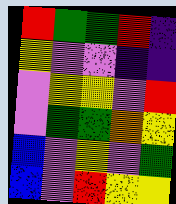[["red", "green", "green", "red", "indigo"], ["yellow", "violet", "violet", "indigo", "indigo"], ["violet", "yellow", "yellow", "violet", "red"], ["violet", "green", "green", "orange", "yellow"], ["blue", "violet", "yellow", "violet", "green"], ["blue", "violet", "red", "yellow", "yellow"]]